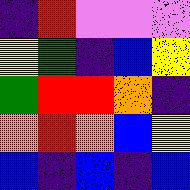[["indigo", "red", "violet", "violet", "violet"], ["yellow", "green", "indigo", "blue", "yellow"], ["green", "red", "red", "orange", "indigo"], ["orange", "red", "orange", "blue", "yellow"], ["blue", "indigo", "blue", "indigo", "blue"]]